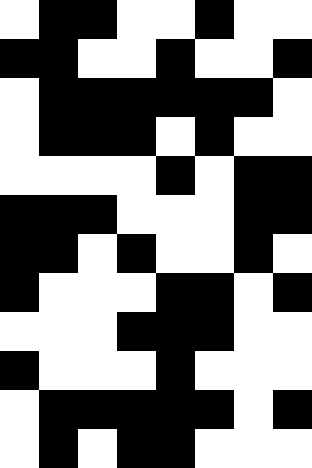[["white", "black", "black", "white", "white", "black", "white", "white"], ["black", "black", "white", "white", "black", "white", "white", "black"], ["white", "black", "black", "black", "black", "black", "black", "white"], ["white", "black", "black", "black", "white", "black", "white", "white"], ["white", "white", "white", "white", "black", "white", "black", "black"], ["black", "black", "black", "white", "white", "white", "black", "black"], ["black", "black", "white", "black", "white", "white", "black", "white"], ["black", "white", "white", "white", "black", "black", "white", "black"], ["white", "white", "white", "black", "black", "black", "white", "white"], ["black", "white", "white", "white", "black", "white", "white", "white"], ["white", "black", "black", "black", "black", "black", "white", "black"], ["white", "black", "white", "black", "black", "white", "white", "white"]]